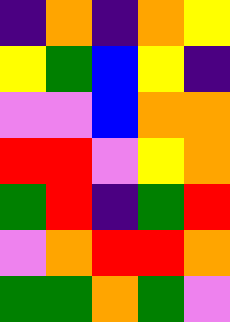[["indigo", "orange", "indigo", "orange", "yellow"], ["yellow", "green", "blue", "yellow", "indigo"], ["violet", "violet", "blue", "orange", "orange"], ["red", "red", "violet", "yellow", "orange"], ["green", "red", "indigo", "green", "red"], ["violet", "orange", "red", "red", "orange"], ["green", "green", "orange", "green", "violet"]]